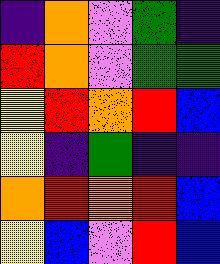[["indigo", "orange", "violet", "green", "indigo"], ["red", "orange", "violet", "green", "green"], ["yellow", "red", "orange", "red", "blue"], ["yellow", "indigo", "green", "indigo", "indigo"], ["orange", "red", "orange", "red", "blue"], ["yellow", "blue", "violet", "red", "blue"]]